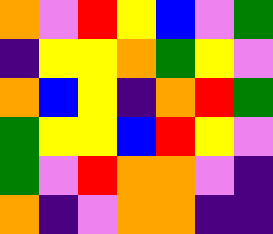[["orange", "violet", "red", "yellow", "blue", "violet", "green"], ["indigo", "yellow", "yellow", "orange", "green", "yellow", "violet"], ["orange", "blue", "yellow", "indigo", "orange", "red", "green"], ["green", "yellow", "yellow", "blue", "red", "yellow", "violet"], ["green", "violet", "red", "orange", "orange", "violet", "indigo"], ["orange", "indigo", "violet", "orange", "orange", "indigo", "indigo"]]